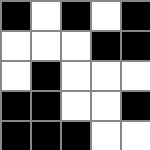[["black", "white", "black", "white", "black"], ["white", "white", "white", "black", "black"], ["white", "black", "white", "white", "white"], ["black", "black", "white", "white", "black"], ["black", "black", "black", "white", "white"]]